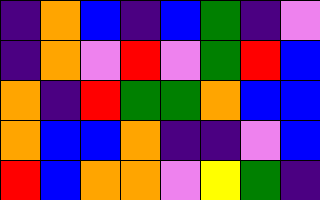[["indigo", "orange", "blue", "indigo", "blue", "green", "indigo", "violet"], ["indigo", "orange", "violet", "red", "violet", "green", "red", "blue"], ["orange", "indigo", "red", "green", "green", "orange", "blue", "blue"], ["orange", "blue", "blue", "orange", "indigo", "indigo", "violet", "blue"], ["red", "blue", "orange", "orange", "violet", "yellow", "green", "indigo"]]